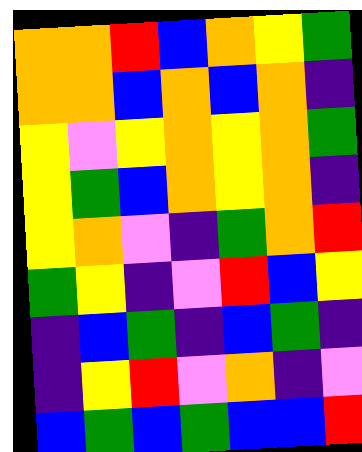[["orange", "orange", "red", "blue", "orange", "yellow", "green"], ["orange", "orange", "blue", "orange", "blue", "orange", "indigo"], ["yellow", "violet", "yellow", "orange", "yellow", "orange", "green"], ["yellow", "green", "blue", "orange", "yellow", "orange", "indigo"], ["yellow", "orange", "violet", "indigo", "green", "orange", "red"], ["green", "yellow", "indigo", "violet", "red", "blue", "yellow"], ["indigo", "blue", "green", "indigo", "blue", "green", "indigo"], ["indigo", "yellow", "red", "violet", "orange", "indigo", "violet"], ["blue", "green", "blue", "green", "blue", "blue", "red"]]